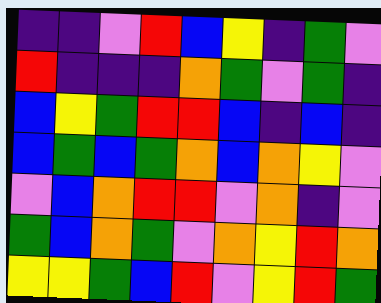[["indigo", "indigo", "violet", "red", "blue", "yellow", "indigo", "green", "violet"], ["red", "indigo", "indigo", "indigo", "orange", "green", "violet", "green", "indigo"], ["blue", "yellow", "green", "red", "red", "blue", "indigo", "blue", "indigo"], ["blue", "green", "blue", "green", "orange", "blue", "orange", "yellow", "violet"], ["violet", "blue", "orange", "red", "red", "violet", "orange", "indigo", "violet"], ["green", "blue", "orange", "green", "violet", "orange", "yellow", "red", "orange"], ["yellow", "yellow", "green", "blue", "red", "violet", "yellow", "red", "green"]]